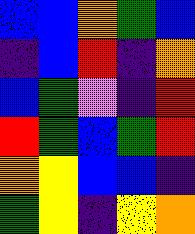[["blue", "blue", "orange", "green", "blue"], ["indigo", "blue", "red", "indigo", "orange"], ["blue", "green", "violet", "indigo", "red"], ["red", "green", "blue", "green", "red"], ["orange", "yellow", "blue", "blue", "indigo"], ["green", "yellow", "indigo", "yellow", "orange"]]